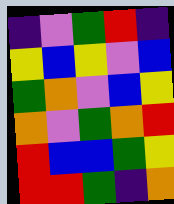[["indigo", "violet", "green", "red", "indigo"], ["yellow", "blue", "yellow", "violet", "blue"], ["green", "orange", "violet", "blue", "yellow"], ["orange", "violet", "green", "orange", "red"], ["red", "blue", "blue", "green", "yellow"], ["red", "red", "green", "indigo", "orange"]]